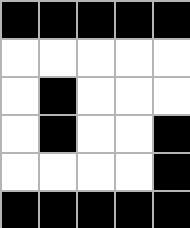[["black", "black", "black", "black", "black"], ["white", "white", "white", "white", "white"], ["white", "black", "white", "white", "white"], ["white", "black", "white", "white", "black"], ["white", "white", "white", "white", "black"], ["black", "black", "black", "black", "black"]]